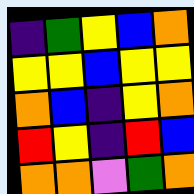[["indigo", "green", "yellow", "blue", "orange"], ["yellow", "yellow", "blue", "yellow", "yellow"], ["orange", "blue", "indigo", "yellow", "orange"], ["red", "yellow", "indigo", "red", "blue"], ["orange", "orange", "violet", "green", "orange"]]